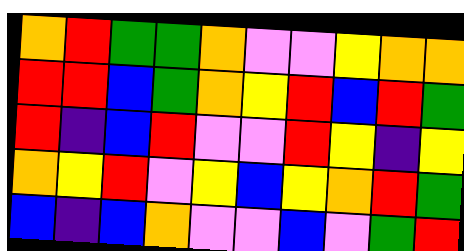[["orange", "red", "green", "green", "orange", "violet", "violet", "yellow", "orange", "orange"], ["red", "red", "blue", "green", "orange", "yellow", "red", "blue", "red", "green"], ["red", "indigo", "blue", "red", "violet", "violet", "red", "yellow", "indigo", "yellow"], ["orange", "yellow", "red", "violet", "yellow", "blue", "yellow", "orange", "red", "green"], ["blue", "indigo", "blue", "orange", "violet", "violet", "blue", "violet", "green", "red"]]